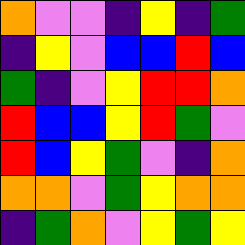[["orange", "violet", "violet", "indigo", "yellow", "indigo", "green"], ["indigo", "yellow", "violet", "blue", "blue", "red", "blue"], ["green", "indigo", "violet", "yellow", "red", "red", "orange"], ["red", "blue", "blue", "yellow", "red", "green", "violet"], ["red", "blue", "yellow", "green", "violet", "indigo", "orange"], ["orange", "orange", "violet", "green", "yellow", "orange", "orange"], ["indigo", "green", "orange", "violet", "yellow", "green", "yellow"]]